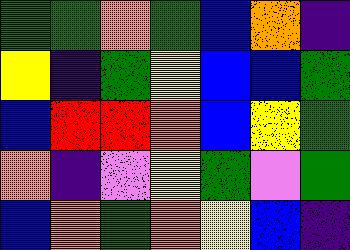[["green", "green", "orange", "green", "blue", "orange", "indigo"], ["yellow", "indigo", "green", "yellow", "blue", "blue", "green"], ["blue", "red", "red", "orange", "blue", "yellow", "green"], ["orange", "indigo", "violet", "yellow", "green", "violet", "green"], ["blue", "orange", "green", "orange", "yellow", "blue", "indigo"]]